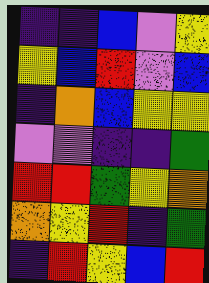[["indigo", "indigo", "blue", "violet", "yellow"], ["yellow", "blue", "red", "violet", "blue"], ["indigo", "orange", "blue", "yellow", "yellow"], ["violet", "violet", "indigo", "indigo", "green"], ["red", "red", "green", "yellow", "orange"], ["orange", "yellow", "red", "indigo", "green"], ["indigo", "red", "yellow", "blue", "red"]]